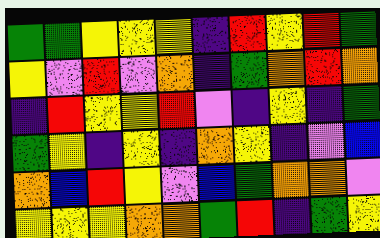[["green", "green", "yellow", "yellow", "yellow", "indigo", "red", "yellow", "red", "green"], ["yellow", "violet", "red", "violet", "orange", "indigo", "green", "orange", "red", "orange"], ["indigo", "red", "yellow", "yellow", "red", "violet", "indigo", "yellow", "indigo", "green"], ["green", "yellow", "indigo", "yellow", "indigo", "orange", "yellow", "indigo", "violet", "blue"], ["orange", "blue", "red", "yellow", "violet", "blue", "green", "orange", "orange", "violet"], ["yellow", "yellow", "yellow", "orange", "orange", "green", "red", "indigo", "green", "yellow"]]